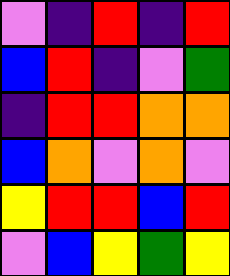[["violet", "indigo", "red", "indigo", "red"], ["blue", "red", "indigo", "violet", "green"], ["indigo", "red", "red", "orange", "orange"], ["blue", "orange", "violet", "orange", "violet"], ["yellow", "red", "red", "blue", "red"], ["violet", "blue", "yellow", "green", "yellow"]]